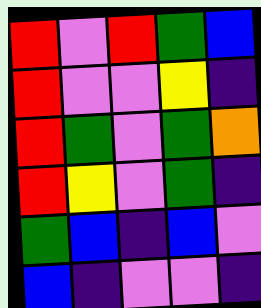[["red", "violet", "red", "green", "blue"], ["red", "violet", "violet", "yellow", "indigo"], ["red", "green", "violet", "green", "orange"], ["red", "yellow", "violet", "green", "indigo"], ["green", "blue", "indigo", "blue", "violet"], ["blue", "indigo", "violet", "violet", "indigo"]]